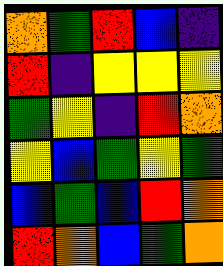[["orange", "green", "red", "blue", "indigo"], ["red", "indigo", "yellow", "yellow", "yellow"], ["green", "yellow", "indigo", "red", "orange"], ["yellow", "blue", "green", "yellow", "green"], ["blue", "green", "blue", "red", "orange"], ["red", "orange", "blue", "green", "orange"]]